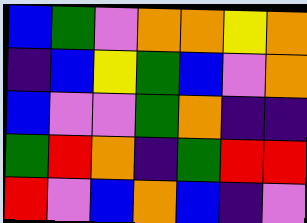[["blue", "green", "violet", "orange", "orange", "yellow", "orange"], ["indigo", "blue", "yellow", "green", "blue", "violet", "orange"], ["blue", "violet", "violet", "green", "orange", "indigo", "indigo"], ["green", "red", "orange", "indigo", "green", "red", "red"], ["red", "violet", "blue", "orange", "blue", "indigo", "violet"]]